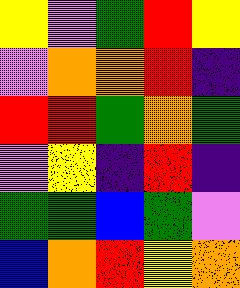[["yellow", "violet", "green", "red", "yellow"], ["violet", "orange", "orange", "red", "indigo"], ["red", "red", "green", "orange", "green"], ["violet", "yellow", "indigo", "red", "indigo"], ["green", "green", "blue", "green", "violet"], ["blue", "orange", "red", "yellow", "orange"]]